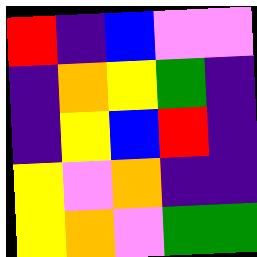[["red", "indigo", "blue", "violet", "violet"], ["indigo", "orange", "yellow", "green", "indigo"], ["indigo", "yellow", "blue", "red", "indigo"], ["yellow", "violet", "orange", "indigo", "indigo"], ["yellow", "orange", "violet", "green", "green"]]